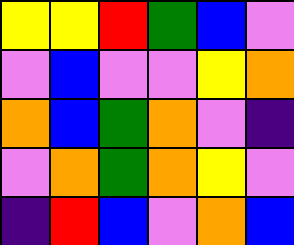[["yellow", "yellow", "red", "green", "blue", "violet"], ["violet", "blue", "violet", "violet", "yellow", "orange"], ["orange", "blue", "green", "orange", "violet", "indigo"], ["violet", "orange", "green", "orange", "yellow", "violet"], ["indigo", "red", "blue", "violet", "orange", "blue"]]